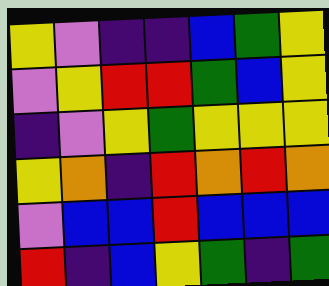[["yellow", "violet", "indigo", "indigo", "blue", "green", "yellow"], ["violet", "yellow", "red", "red", "green", "blue", "yellow"], ["indigo", "violet", "yellow", "green", "yellow", "yellow", "yellow"], ["yellow", "orange", "indigo", "red", "orange", "red", "orange"], ["violet", "blue", "blue", "red", "blue", "blue", "blue"], ["red", "indigo", "blue", "yellow", "green", "indigo", "green"]]